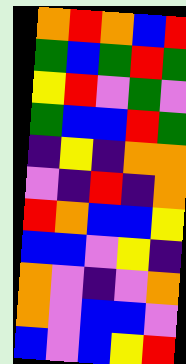[["orange", "red", "orange", "blue", "red"], ["green", "blue", "green", "red", "green"], ["yellow", "red", "violet", "green", "violet"], ["green", "blue", "blue", "red", "green"], ["indigo", "yellow", "indigo", "orange", "orange"], ["violet", "indigo", "red", "indigo", "orange"], ["red", "orange", "blue", "blue", "yellow"], ["blue", "blue", "violet", "yellow", "indigo"], ["orange", "violet", "indigo", "violet", "orange"], ["orange", "violet", "blue", "blue", "violet"], ["blue", "violet", "blue", "yellow", "red"]]